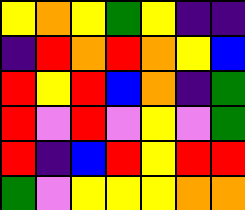[["yellow", "orange", "yellow", "green", "yellow", "indigo", "indigo"], ["indigo", "red", "orange", "red", "orange", "yellow", "blue"], ["red", "yellow", "red", "blue", "orange", "indigo", "green"], ["red", "violet", "red", "violet", "yellow", "violet", "green"], ["red", "indigo", "blue", "red", "yellow", "red", "red"], ["green", "violet", "yellow", "yellow", "yellow", "orange", "orange"]]